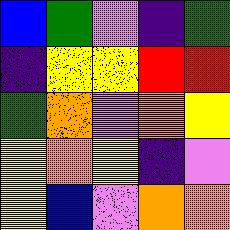[["blue", "green", "violet", "indigo", "green"], ["indigo", "yellow", "yellow", "red", "red"], ["green", "orange", "violet", "orange", "yellow"], ["yellow", "orange", "yellow", "indigo", "violet"], ["yellow", "blue", "violet", "orange", "orange"]]